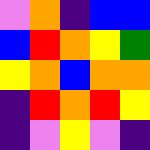[["violet", "orange", "indigo", "blue", "blue"], ["blue", "red", "orange", "yellow", "green"], ["yellow", "orange", "blue", "orange", "orange"], ["indigo", "red", "orange", "red", "yellow"], ["indigo", "violet", "yellow", "violet", "indigo"]]